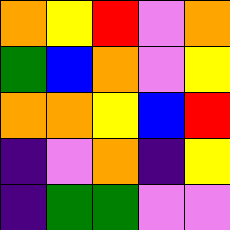[["orange", "yellow", "red", "violet", "orange"], ["green", "blue", "orange", "violet", "yellow"], ["orange", "orange", "yellow", "blue", "red"], ["indigo", "violet", "orange", "indigo", "yellow"], ["indigo", "green", "green", "violet", "violet"]]